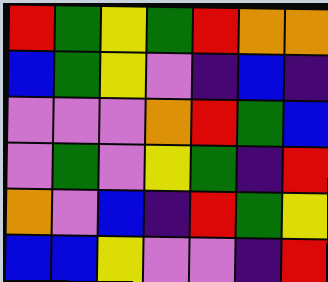[["red", "green", "yellow", "green", "red", "orange", "orange"], ["blue", "green", "yellow", "violet", "indigo", "blue", "indigo"], ["violet", "violet", "violet", "orange", "red", "green", "blue"], ["violet", "green", "violet", "yellow", "green", "indigo", "red"], ["orange", "violet", "blue", "indigo", "red", "green", "yellow"], ["blue", "blue", "yellow", "violet", "violet", "indigo", "red"]]